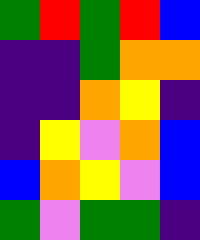[["green", "red", "green", "red", "blue"], ["indigo", "indigo", "green", "orange", "orange"], ["indigo", "indigo", "orange", "yellow", "indigo"], ["indigo", "yellow", "violet", "orange", "blue"], ["blue", "orange", "yellow", "violet", "blue"], ["green", "violet", "green", "green", "indigo"]]